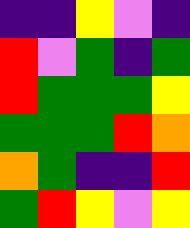[["indigo", "indigo", "yellow", "violet", "indigo"], ["red", "violet", "green", "indigo", "green"], ["red", "green", "green", "green", "yellow"], ["green", "green", "green", "red", "orange"], ["orange", "green", "indigo", "indigo", "red"], ["green", "red", "yellow", "violet", "yellow"]]